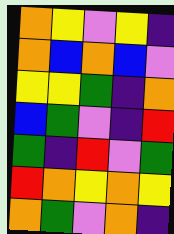[["orange", "yellow", "violet", "yellow", "indigo"], ["orange", "blue", "orange", "blue", "violet"], ["yellow", "yellow", "green", "indigo", "orange"], ["blue", "green", "violet", "indigo", "red"], ["green", "indigo", "red", "violet", "green"], ["red", "orange", "yellow", "orange", "yellow"], ["orange", "green", "violet", "orange", "indigo"]]